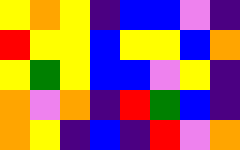[["yellow", "orange", "yellow", "indigo", "blue", "blue", "violet", "indigo"], ["red", "yellow", "yellow", "blue", "yellow", "yellow", "blue", "orange"], ["yellow", "green", "yellow", "blue", "blue", "violet", "yellow", "indigo"], ["orange", "violet", "orange", "indigo", "red", "green", "blue", "indigo"], ["orange", "yellow", "indigo", "blue", "indigo", "red", "violet", "orange"]]